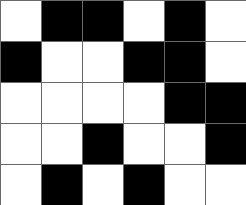[["white", "black", "black", "white", "black", "white"], ["black", "white", "white", "black", "black", "white"], ["white", "white", "white", "white", "black", "black"], ["white", "white", "black", "white", "white", "black"], ["white", "black", "white", "black", "white", "white"]]